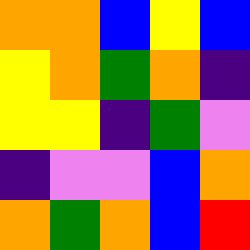[["orange", "orange", "blue", "yellow", "blue"], ["yellow", "orange", "green", "orange", "indigo"], ["yellow", "yellow", "indigo", "green", "violet"], ["indigo", "violet", "violet", "blue", "orange"], ["orange", "green", "orange", "blue", "red"]]